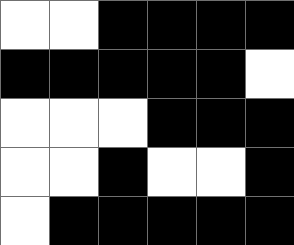[["white", "white", "black", "black", "black", "black"], ["black", "black", "black", "black", "black", "white"], ["white", "white", "white", "black", "black", "black"], ["white", "white", "black", "white", "white", "black"], ["white", "black", "black", "black", "black", "black"]]